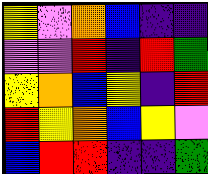[["yellow", "violet", "orange", "blue", "indigo", "indigo"], ["violet", "violet", "red", "indigo", "red", "green"], ["yellow", "orange", "blue", "yellow", "indigo", "red"], ["red", "yellow", "orange", "blue", "yellow", "violet"], ["blue", "red", "red", "indigo", "indigo", "green"]]